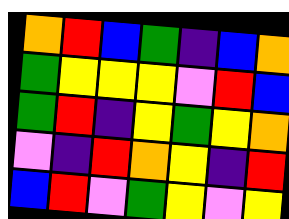[["orange", "red", "blue", "green", "indigo", "blue", "orange"], ["green", "yellow", "yellow", "yellow", "violet", "red", "blue"], ["green", "red", "indigo", "yellow", "green", "yellow", "orange"], ["violet", "indigo", "red", "orange", "yellow", "indigo", "red"], ["blue", "red", "violet", "green", "yellow", "violet", "yellow"]]